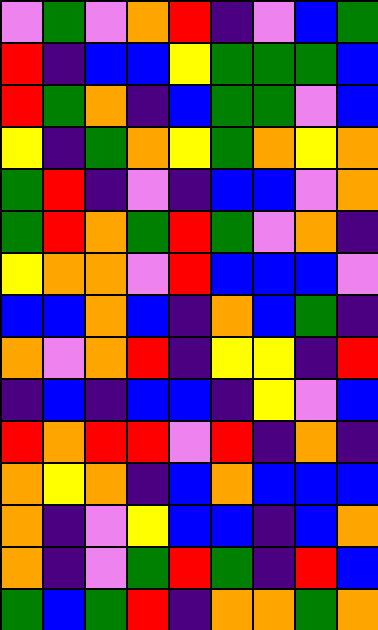[["violet", "green", "violet", "orange", "red", "indigo", "violet", "blue", "green"], ["red", "indigo", "blue", "blue", "yellow", "green", "green", "green", "blue"], ["red", "green", "orange", "indigo", "blue", "green", "green", "violet", "blue"], ["yellow", "indigo", "green", "orange", "yellow", "green", "orange", "yellow", "orange"], ["green", "red", "indigo", "violet", "indigo", "blue", "blue", "violet", "orange"], ["green", "red", "orange", "green", "red", "green", "violet", "orange", "indigo"], ["yellow", "orange", "orange", "violet", "red", "blue", "blue", "blue", "violet"], ["blue", "blue", "orange", "blue", "indigo", "orange", "blue", "green", "indigo"], ["orange", "violet", "orange", "red", "indigo", "yellow", "yellow", "indigo", "red"], ["indigo", "blue", "indigo", "blue", "blue", "indigo", "yellow", "violet", "blue"], ["red", "orange", "red", "red", "violet", "red", "indigo", "orange", "indigo"], ["orange", "yellow", "orange", "indigo", "blue", "orange", "blue", "blue", "blue"], ["orange", "indigo", "violet", "yellow", "blue", "blue", "indigo", "blue", "orange"], ["orange", "indigo", "violet", "green", "red", "green", "indigo", "red", "blue"], ["green", "blue", "green", "red", "indigo", "orange", "orange", "green", "orange"]]